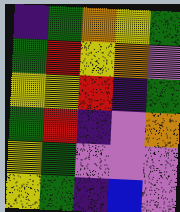[["indigo", "green", "orange", "yellow", "green"], ["green", "red", "yellow", "orange", "violet"], ["yellow", "yellow", "red", "indigo", "green"], ["green", "red", "indigo", "violet", "orange"], ["yellow", "green", "violet", "violet", "violet"], ["yellow", "green", "indigo", "blue", "violet"]]